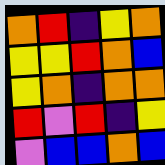[["orange", "red", "indigo", "yellow", "orange"], ["yellow", "yellow", "red", "orange", "blue"], ["yellow", "orange", "indigo", "orange", "orange"], ["red", "violet", "red", "indigo", "yellow"], ["violet", "blue", "blue", "orange", "blue"]]